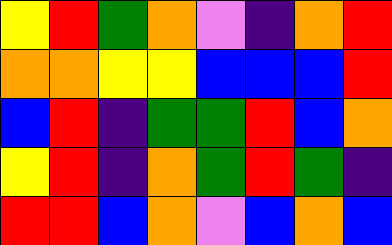[["yellow", "red", "green", "orange", "violet", "indigo", "orange", "red"], ["orange", "orange", "yellow", "yellow", "blue", "blue", "blue", "red"], ["blue", "red", "indigo", "green", "green", "red", "blue", "orange"], ["yellow", "red", "indigo", "orange", "green", "red", "green", "indigo"], ["red", "red", "blue", "orange", "violet", "blue", "orange", "blue"]]